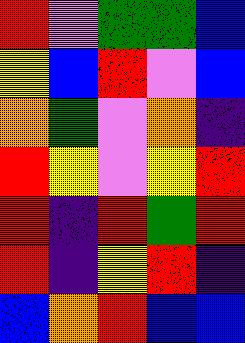[["red", "violet", "green", "green", "blue"], ["yellow", "blue", "red", "violet", "blue"], ["orange", "green", "violet", "orange", "indigo"], ["red", "yellow", "violet", "yellow", "red"], ["red", "indigo", "red", "green", "red"], ["red", "indigo", "yellow", "red", "indigo"], ["blue", "orange", "red", "blue", "blue"]]